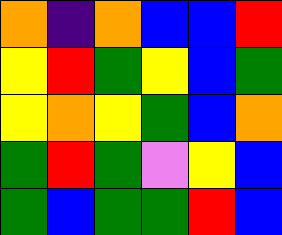[["orange", "indigo", "orange", "blue", "blue", "red"], ["yellow", "red", "green", "yellow", "blue", "green"], ["yellow", "orange", "yellow", "green", "blue", "orange"], ["green", "red", "green", "violet", "yellow", "blue"], ["green", "blue", "green", "green", "red", "blue"]]